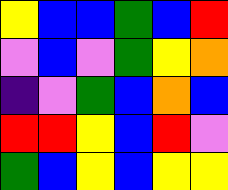[["yellow", "blue", "blue", "green", "blue", "red"], ["violet", "blue", "violet", "green", "yellow", "orange"], ["indigo", "violet", "green", "blue", "orange", "blue"], ["red", "red", "yellow", "blue", "red", "violet"], ["green", "blue", "yellow", "blue", "yellow", "yellow"]]